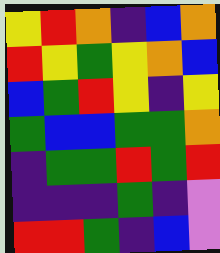[["yellow", "red", "orange", "indigo", "blue", "orange"], ["red", "yellow", "green", "yellow", "orange", "blue"], ["blue", "green", "red", "yellow", "indigo", "yellow"], ["green", "blue", "blue", "green", "green", "orange"], ["indigo", "green", "green", "red", "green", "red"], ["indigo", "indigo", "indigo", "green", "indigo", "violet"], ["red", "red", "green", "indigo", "blue", "violet"]]